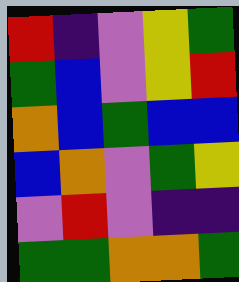[["red", "indigo", "violet", "yellow", "green"], ["green", "blue", "violet", "yellow", "red"], ["orange", "blue", "green", "blue", "blue"], ["blue", "orange", "violet", "green", "yellow"], ["violet", "red", "violet", "indigo", "indigo"], ["green", "green", "orange", "orange", "green"]]